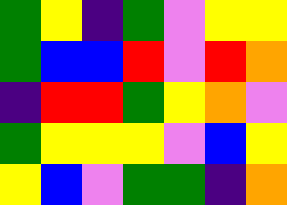[["green", "yellow", "indigo", "green", "violet", "yellow", "yellow"], ["green", "blue", "blue", "red", "violet", "red", "orange"], ["indigo", "red", "red", "green", "yellow", "orange", "violet"], ["green", "yellow", "yellow", "yellow", "violet", "blue", "yellow"], ["yellow", "blue", "violet", "green", "green", "indigo", "orange"]]